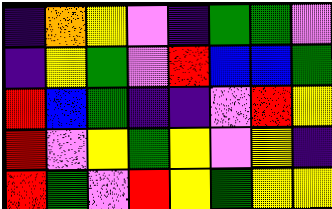[["indigo", "orange", "yellow", "violet", "indigo", "green", "green", "violet"], ["indigo", "yellow", "green", "violet", "red", "blue", "blue", "green"], ["red", "blue", "green", "indigo", "indigo", "violet", "red", "yellow"], ["red", "violet", "yellow", "green", "yellow", "violet", "yellow", "indigo"], ["red", "green", "violet", "red", "yellow", "green", "yellow", "yellow"]]